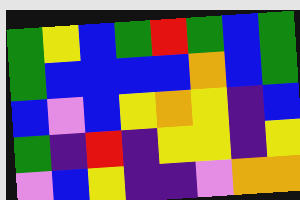[["green", "yellow", "blue", "green", "red", "green", "blue", "green"], ["green", "blue", "blue", "blue", "blue", "orange", "blue", "green"], ["blue", "violet", "blue", "yellow", "orange", "yellow", "indigo", "blue"], ["green", "indigo", "red", "indigo", "yellow", "yellow", "indigo", "yellow"], ["violet", "blue", "yellow", "indigo", "indigo", "violet", "orange", "orange"]]